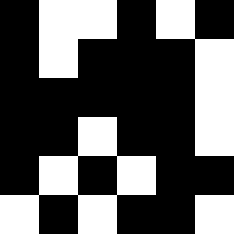[["black", "white", "white", "black", "white", "black"], ["black", "white", "black", "black", "black", "white"], ["black", "black", "black", "black", "black", "white"], ["black", "black", "white", "black", "black", "white"], ["black", "white", "black", "white", "black", "black"], ["white", "black", "white", "black", "black", "white"]]